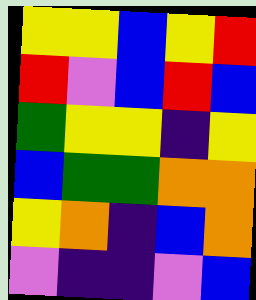[["yellow", "yellow", "blue", "yellow", "red"], ["red", "violet", "blue", "red", "blue"], ["green", "yellow", "yellow", "indigo", "yellow"], ["blue", "green", "green", "orange", "orange"], ["yellow", "orange", "indigo", "blue", "orange"], ["violet", "indigo", "indigo", "violet", "blue"]]